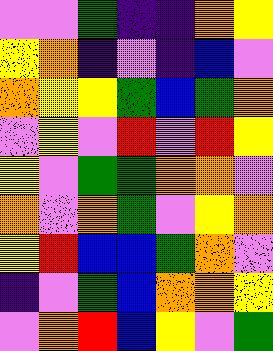[["violet", "violet", "green", "indigo", "indigo", "orange", "yellow"], ["yellow", "orange", "indigo", "violet", "indigo", "blue", "violet"], ["orange", "yellow", "yellow", "green", "blue", "green", "orange"], ["violet", "yellow", "violet", "red", "violet", "red", "yellow"], ["yellow", "violet", "green", "green", "orange", "orange", "violet"], ["orange", "violet", "orange", "green", "violet", "yellow", "orange"], ["yellow", "red", "blue", "blue", "green", "orange", "violet"], ["indigo", "violet", "green", "blue", "orange", "orange", "yellow"], ["violet", "orange", "red", "blue", "yellow", "violet", "green"]]